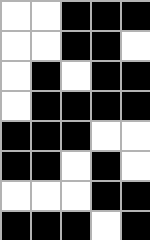[["white", "white", "black", "black", "black"], ["white", "white", "black", "black", "white"], ["white", "black", "white", "black", "black"], ["white", "black", "black", "black", "black"], ["black", "black", "black", "white", "white"], ["black", "black", "white", "black", "white"], ["white", "white", "white", "black", "black"], ["black", "black", "black", "white", "black"]]